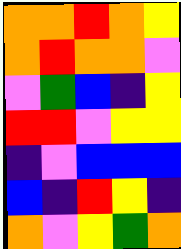[["orange", "orange", "red", "orange", "yellow"], ["orange", "red", "orange", "orange", "violet"], ["violet", "green", "blue", "indigo", "yellow"], ["red", "red", "violet", "yellow", "yellow"], ["indigo", "violet", "blue", "blue", "blue"], ["blue", "indigo", "red", "yellow", "indigo"], ["orange", "violet", "yellow", "green", "orange"]]